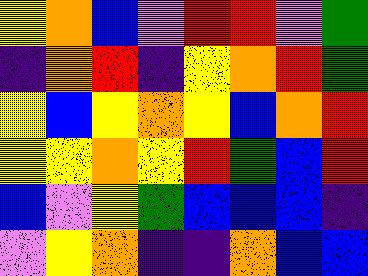[["yellow", "orange", "blue", "violet", "red", "red", "violet", "green"], ["indigo", "orange", "red", "indigo", "yellow", "orange", "red", "green"], ["yellow", "blue", "yellow", "orange", "yellow", "blue", "orange", "red"], ["yellow", "yellow", "orange", "yellow", "red", "green", "blue", "red"], ["blue", "violet", "yellow", "green", "blue", "blue", "blue", "indigo"], ["violet", "yellow", "orange", "indigo", "indigo", "orange", "blue", "blue"]]